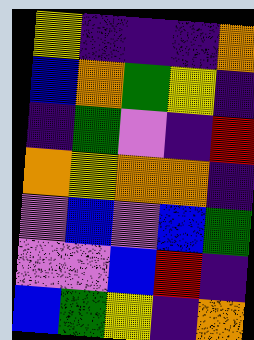[["yellow", "indigo", "indigo", "indigo", "orange"], ["blue", "orange", "green", "yellow", "indigo"], ["indigo", "green", "violet", "indigo", "red"], ["orange", "yellow", "orange", "orange", "indigo"], ["violet", "blue", "violet", "blue", "green"], ["violet", "violet", "blue", "red", "indigo"], ["blue", "green", "yellow", "indigo", "orange"]]